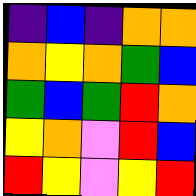[["indigo", "blue", "indigo", "orange", "orange"], ["orange", "yellow", "orange", "green", "blue"], ["green", "blue", "green", "red", "orange"], ["yellow", "orange", "violet", "red", "blue"], ["red", "yellow", "violet", "yellow", "red"]]